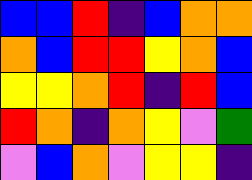[["blue", "blue", "red", "indigo", "blue", "orange", "orange"], ["orange", "blue", "red", "red", "yellow", "orange", "blue"], ["yellow", "yellow", "orange", "red", "indigo", "red", "blue"], ["red", "orange", "indigo", "orange", "yellow", "violet", "green"], ["violet", "blue", "orange", "violet", "yellow", "yellow", "indigo"]]